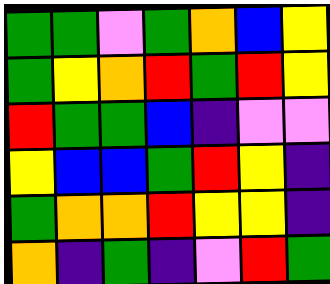[["green", "green", "violet", "green", "orange", "blue", "yellow"], ["green", "yellow", "orange", "red", "green", "red", "yellow"], ["red", "green", "green", "blue", "indigo", "violet", "violet"], ["yellow", "blue", "blue", "green", "red", "yellow", "indigo"], ["green", "orange", "orange", "red", "yellow", "yellow", "indigo"], ["orange", "indigo", "green", "indigo", "violet", "red", "green"]]